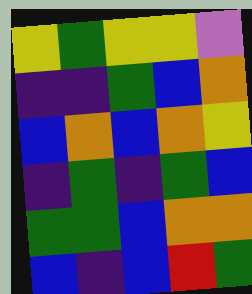[["yellow", "green", "yellow", "yellow", "violet"], ["indigo", "indigo", "green", "blue", "orange"], ["blue", "orange", "blue", "orange", "yellow"], ["indigo", "green", "indigo", "green", "blue"], ["green", "green", "blue", "orange", "orange"], ["blue", "indigo", "blue", "red", "green"]]